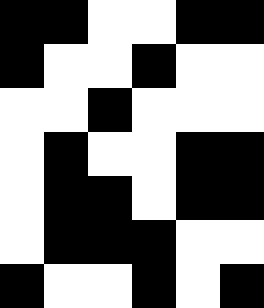[["black", "black", "white", "white", "black", "black"], ["black", "white", "white", "black", "white", "white"], ["white", "white", "black", "white", "white", "white"], ["white", "black", "white", "white", "black", "black"], ["white", "black", "black", "white", "black", "black"], ["white", "black", "black", "black", "white", "white"], ["black", "white", "white", "black", "white", "black"]]